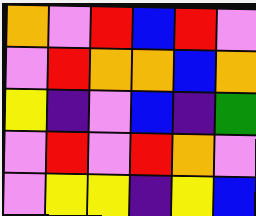[["orange", "violet", "red", "blue", "red", "violet"], ["violet", "red", "orange", "orange", "blue", "orange"], ["yellow", "indigo", "violet", "blue", "indigo", "green"], ["violet", "red", "violet", "red", "orange", "violet"], ["violet", "yellow", "yellow", "indigo", "yellow", "blue"]]